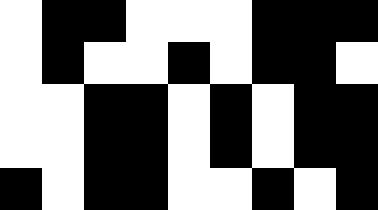[["white", "black", "black", "white", "white", "white", "black", "black", "black"], ["white", "black", "white", "white", "black", "white", "black", "black", "white"], ["white", "white", "black", "black", "white", "black", "white", "black", "black"], ["white", "white", "black", "black", "white", "black", "white", "black", "black"], ["black", "white", "black", "black", "white", "white", "black", "white", "black"]]